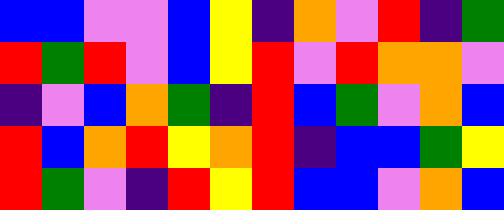[["blue", "blue", "violet", "violet", "blue", "yellow", "indigo", "orange", "violet", "red", "indigo", "green"], ["red", "green", "red", "violet", "blue", "yellow", "red", "violet", "red", "orange", "orange", "violet"], ["indigo", "violet", "blue", "orange", "green", "indigo", "red", "blue", "green", "violet", "orange", "blue"], ["red", "blue", "orange", "red", "yellow", "orange", "red", "indigo", "blue", "blue", "green", "yellow"], ["red", "green", "violet", "indigo", "red", "yellow", "red", "blue", "blue", "violet", "orange", "blue"]]